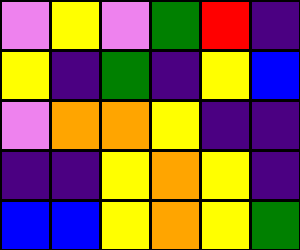[["violet", "yellow", "violet", "green", "red", "indigo"], ["yellow", "indigo", "green", "indigo", "yellow", "blue"], ["violet", "orange", "orange", "yellow", "indigo", "indigo"], ["indigo", "indigo", "yellow", "orange", "yellow", "indigo"], ["blue", "blue", "yellow", "orange", "yellow", "green"]]